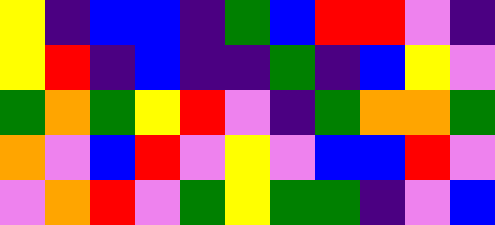[["yellow", "indigo", "blue", "blue", "indigo", "green", "blue", "red", "red", "violet", "indigo"], ["yellow", "red", "indigo", "blue", "indigo", "indigo", "green", "indigo", "blue", "yellow", "violet"], ["green", "orange", "green", "yellow", "red", "violet", "indigo", "green", "orange", "orange", "green"], ["orange", "violet", "blue", "red", "violet", "yellow", "violet", "blue", "blue", "red", "violet"], ["violet", "orange", "red", "violet", "green", "yellow", "green", "green", "indigo", "violet", "blue"]]